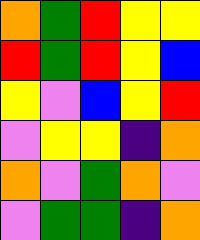[["orange", "green", "red", "yellow", "yellow"], ["red", "green", "red", "yellow", "blue"], ["yellow", "violet", "blue", "yellow", "red"], ["violet", "yellow", "yellow", "indigo", "orange"], ["orange", "violet", "green", "orange", "violet"], ["violet", "green", "green", "indigo", "orange"]]